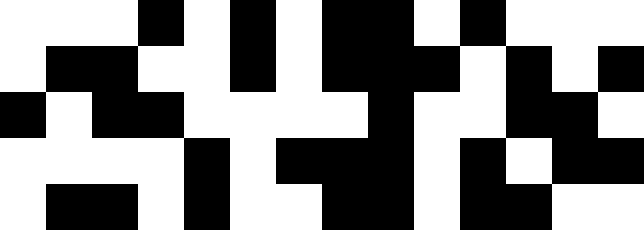[["white", "white", "white", "black", "white", "black", "white", "black", "black", "white", "black", "white", "white", "white"], ["white", "black", "black", "white", "white", "black", "white", "black", "black", "black", "white", "black", "white", "black"], ["black", "white", "black", "black", "white", "white", "white", "white", "black", "white", "white", "black", "black", "white"], ["white", "white", "white", "white", "black", "white", "black", "black", "black", "white", "black", "white", "black", "black"], ["white", "black", "black", "white", "black", "white", "white", "black", "black", "white", "black", "black", "white", "white"]]